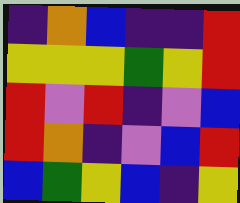[["indigo", "orange", "blue", "indigo", "indigo", "red"], ["yellow", "yellow", "yellow", "green", "yellow", "red"], ["red", "violet", "red", "indigo", "violet", "blue"], ["red", "orange", "indigo", "violet", "blue", "red"], ["blue", "green", "yellow", "blue", "indigo", "yellow"]]